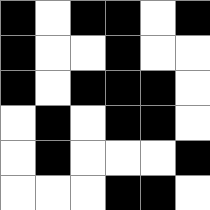[["black", "white", "black", "black", "white", "black"], ["black", "white", "white", "black", "white", "white"], ["black", "white", "black", "black", "black", "white"], ["white", "black", "white", "black", "black", "white"], ["white", "black", "white", "white", "white", "black"], ["white", "white", "white", "black", "black", "white"]]